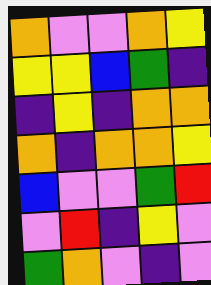[["orange", "violet", "violet", "orange", "yellow"], ["yellow", "yellow", "blue", "green", "indigo"], ["indigo", "yellow", "indigo", "orange", "orange"], ["orange", "indigo", "orange", "orange", "yellow"], ["blue", "violet", "violet", "green", "red"], ["violet", "red", "indigo", "yellow", "violet"], ["green", "orange", "violet", "indigo", "violet"]]